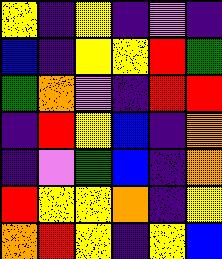[["yellow", "indigo", "yellow", "indigo", "violet", "indigo"], ["blue", "indigo", "yellow", "yellow", "red", "green"], ["green", "orange", "violet", "indigo", "red", "red"], ["indigo", "red", "yellow", "blue", "indigo", "orange"], ["indigo", "violet", "green", "blue", "indigo", "orange"], ["red", "yellow", "yellow", "orange", "indigo", "yellow"], ["orange", "red", "yellow", "indigo", "yellow", "blue"]]